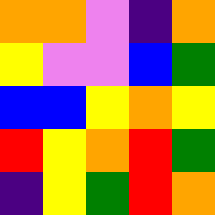[["orange", "orange", "violet", "indigo", "orange"], ["yellow", "violet", "violet", "blue", "green"], ["blue", "blue", "yellow", "orange", "yellow"], ["red", "yellow", "orange", "red", "green"], ["indigo", "yellow", "green", "red", "orange"]]